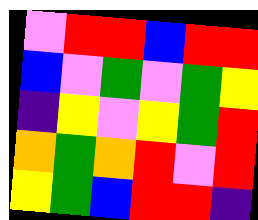[["violet", "red", "red", "blue", "red", "red"], ["blue", "violet", "green", "violet", "green", "yellow"], ["indigo", "yellow", "violet", "yellow", "green", "red"], ["orange", "green", "orange", "red", "violet", "red"], ["yellow", "green", "blue", "red", "red", "indigo"]]